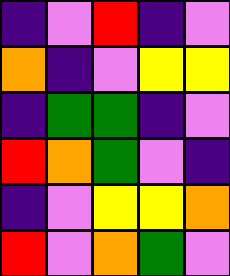[["indigo", "violet", "red", "indigo", "violet"], ["orange", "indigo", "violet", "yellow", "yellow"], ["indigo", "green", "green", "indigo", "violet"], ["red", "orange", "green", "violet", "indigo"], ["indigo", "violet", "yellow", "yellow", "orange"], ["red", "violet", "orange", "green", "violet"]]